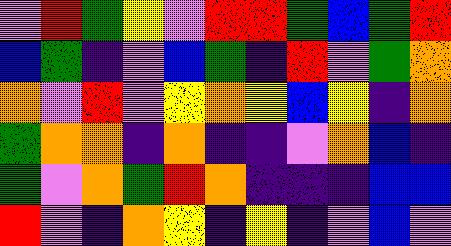[["violet", "red", "green", "yellow", "violet", "red", "red", "green", "blue", "green", "red"], ["blue", "green", "indigo", "violet", "blue", "green", "indigo", "red", "violet", "green", "orange"], ["orange", "violet", "red", "violet", "yellow", "orange", "yellow", "blue", "yellow", "indigo", "orange"], ["green", "orange", "orange", "indigo", "orange", "indigo", "indigo", "violet", "orange", "blue", "indigo"], ["green", "violet", "orange", "green", "red", "orange", "indigo", "indigo", "indigo", "blue", "blue"], ["red", "violet", "indigo", "orange", "yellow", "indigo", "yellow", "indigo", "violet", "blue", "violet"]]